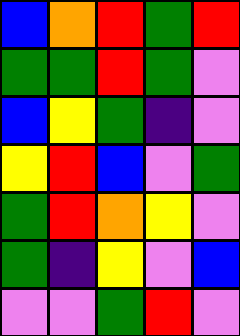[["blue", "orange", "red", "green", "red"], ["green", "green", "red", "green", "violet"], ["blue", "yellow", "green", "indigo", "violet"], ["yellow", "red", "blue", "violet", "green"], ["green", "red", "orange", "yellow", "violet"], ["green", "indigo", "yellow", "violet", "blue"], ["violet", "violet", "green", "red", "violet"]]